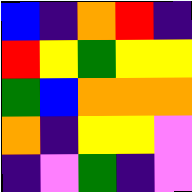[["blue", "indigo", "orange", "red", "indigo"], ["red", "yellow", "green", "yellow", "yellow"], ["green", "blue", "orange", "orange", "orange"], ["orange", "indigo", "yellow", "yellow", "violet"], ["indigo", "violet", "green", "indigo", "violet"]]